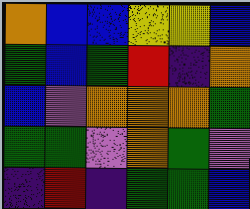[["orange", "blue", "blue", "yellow", "yellow", "blue"], ["green", "blue", "green", "red", "indigo", "orange"], ["blue", "violet", "orange", "orange", "orange", "green"], ["green", "green", "violet", "orange", "green", "violet"], ["indigo", "red", "indigo", "green", "green", "blue"]]